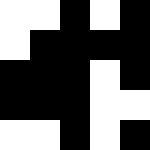[["white", "white", "black", "white", "black"], ["white", "black", "black", "black", "black"], ["black", "black", "black", "white", "black"], ["black", "black", "black", "white", "white"], ["white", "white", "black", "white", "black"]]